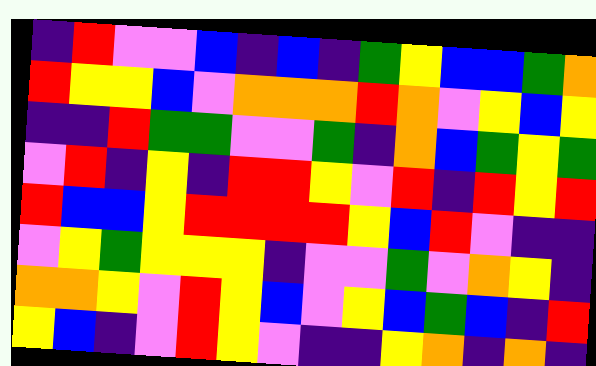[["indigo", "red", "violet", "violet", "blue", "indigo", "blue", "indigo", "green", "yellow", "blue", "blue", "green", "orange"], ["red", "yellow", "yellow", "blue", "violet", "orange", "orange", "orange", "red", "orange", "violet", "yellow", "blue", "yellow"], ["indigo", "indigo", "red", "green", "green", "violet", "violet", "green", "indigo", "orange", "blue", "green", "yellow", "green"], ["violet", "red", "indigo", "yellow", "indigo", "red", "red", "yellow", "violet", "red", "indigo", "red", "yellow", "red"], ["red", "blue", "blue", "yellow", "red", "red", "red", "red", "yellow", "blue", "red", "violet", "indigo", "indigo"], ["violet", "yellow", "green", "yellow", "yellow", "yellow", "indigo", "violet", "violet", "green", "violet", "orange", "yellow", "indigo"], ["orange", "orange", "yellow", "violet", "red", "yellow", "blue", "violet", "yellow", "blue", "green", "blue", "indigo", "red"], ["yellow", "blue", "indigo", "violet", "red", "yellow", "violet", "indigo", "indigo", "yellow", "orange", "indigo", "orange", "indigo"]]